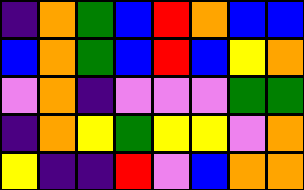[["indigo", "orange", "green", "blue", "red", "orange", "blue", "blue"], ["blue", "orange", "green", "blue", "red", "blue", "yellow", "orange"], ["violet", "orange", "indigo", "violet", "violet", "violet", "green", "green"], ["indigo", "orange", "yellow", "green", "yellow", "yellow", "violet", "orange"], ["yellow", "indigo", "indigo", "red", "violet", "blue", "orange", "orange"]]